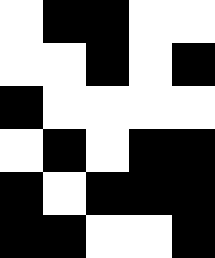[["white", "black", "black", "white", "white"], ["white", "white", "black", "white", "black"], ["black", "white", "white", "white", "white"], ["white", "black", "white", "black", "black"], ["black", "white", "black", "black", "black"], ["black", "black", "white", "white", "black"]]